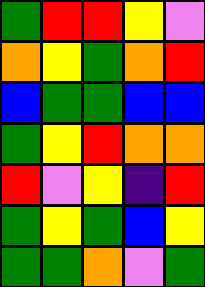[["green", "red", "red", "yellow", "violet"], ["orange", "yellow", "green", "orange", "red"], ["blue", "green", "green", "blue", "blue"], ["green", "yellow", "red", "orange", "orange"], ["red", "violet", "yellow", "indigo", "red"], ["green", "yellow", "green", "blue", "yellow"], ["green", "green", "orange", "violet", "green"]]